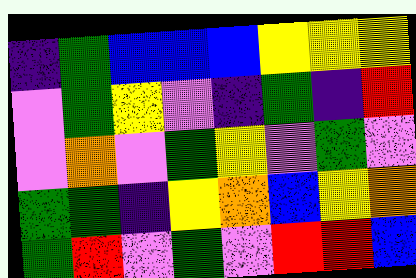[["indigo", "green", "blue", "blue", "blue", "yellow", "yellow", "yellow"], ["violet", "green", "yellow", "violet", "indigo", "green", "indigo", "red"], ["violet", "orange", "violet", "green", "yellow", "violet", "green", "violet"], ["green", "green", "indigo", "yellow", "orange", "blue", "yellow", "orange"], ["green", "red", "violet", "green", "violet", "red", "red", "blue"]]